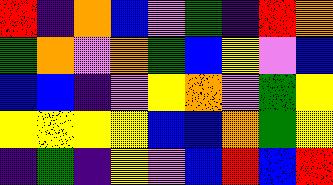[["red", "indigo", "orange", "blue", "violet", "green", "indigo", "red", "orange"], ["green", "orange", "violet", "orange", "green", "blue", "yellow", "violet", "blue"], ["blue", "blue", "indigo", "violet", "yellow", "orange", "violet", "green", "yellow"], ["yellow", "yellow", "yellow", "yellow", "blue", "blue", "orange", "green", "yellow"], ["indigo", "green", "indigo", "yellow", "violet", "blue", "red", "blue", "red"]]